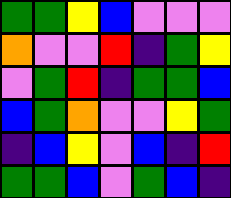[["green", "green", "yellow", "blue", "violet", "violet", "violet"], ["orange", "violet", "violet", "red", "indigo", "green", "yellow"], ["violet", "green", "red", "indigo", "green", "green", "blue"], ["blue", "green", "orange", "violet", "violet", "yellow", "green"], ["indigo", "blue", "yellow", "violet", "blue", "indigo", "red"], ["green", "green", "blue", "violet", "green", "blue", "indigo"]]